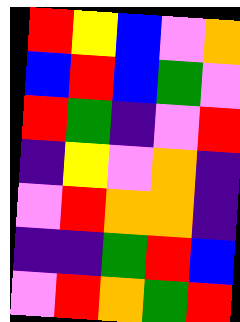[["red", "yellow", "blue", "violet", "orange"], ["blue", "red", "blue", "green", "violet"], ["red", "green", "indigo", "violet", "red"], ["indigo", "yellow", "violet", "orange", "indigo"], ["violet", "red", "orange", "orange", "indigo"], ["indigo", "indigo", "green", "red", "blue"], ["violet", "red", "orange", "green", "red"]]